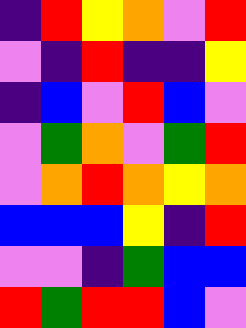[["indigo", "red", "yellow", "orange", "violet", "red"], ["violet", "indigo", "red", "indigo", "indigo", "yellow"], ["indigo", "blue", "violet", "red", "blue", "violet"], ["violet", "green", "orange", "violet", "green", "red"], ["violet", "orange", "red", "orange", "yellow", "orange"], ["blue", "blue", "blue", "yellow", "indigo", "red"], ["violet", "violet", "indigo", "green", "blue", "blue"], ["red", "green", "red", "red", "blue", "violet"]]